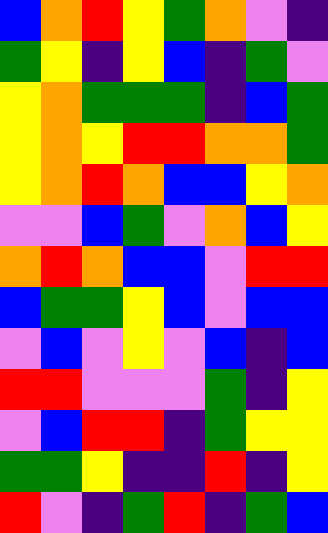[["blue", "orange", "red", "yellow", "green", "orange", "violet", "indigo"], ["green", "yellow", "indigo", "yellow", "blue", "indigo", "green", "violet"], ["yellow", "orange", "green", "green", "green", "indigo", "blue", "green"], ["yellow", "orange", "yellow", "red", "red", "orange", "orange", "green"], ["yellow", "orange", "red", "orange", "blue", "blue", "yellow", "orange"], ["violet", "violet", "blue", "green", "violet", "orange", "blue", "yellow"], ["orange", "red", "orange", "blue", "blue", "violet", "red", "red"], ["blue", "green", "green", "yellow", "blue", "violet", "blue", "blue"], ["violet", "blue", "violet", "yellow", "violet", "blue", "indigo", "blue"], ["red", "red", "violet", "violet", "violet", "green", "indigo", "yellow"], ["violet", "blue", "red", "red", "indigo", "green", "yellow", "yellow"], ["green", "green", "yellow", "indigo", "indigo", "red", "indigo", "yellow"], ["red", "violet", "indigo", "green", "red", "indigo", "green", "blue"]]